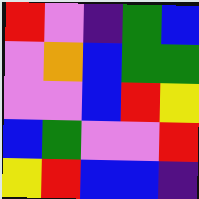[["red", "violet", "indigo", "green", "blue"], ["violet", "orange", "blue", "green", "green"], ["violet", "violet", "blue", "red", "yellow"], ["blue", "green", "violet", "violet", "red"], ["yellow", "red", "blue", "blue", "indigo"]]